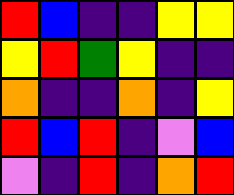[["red", "blue", "indigo", "indigo", "yellow", "yellow"], ["yellow", "red", "green", "yellow", "indigo", "indigo"], ["orange", "indigo", "indigo", "orange", "indigo", "yellow"], ["red", "blue", "red", "indigo", "violet", "blue"], ["violet", "indigo", "red", "indigo", "orange", "red"]]